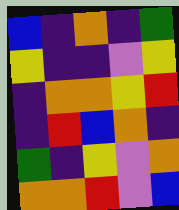[["blue", "indigo", "orange", "indigo", "green"], ["yellow", "indigo", "indigo", "violet", "yellow"], ["indigo", "orange", "orange", "yellow", "red"], ["indigo", "red", "blue", "orange", "indigo"], ["green", "indigo", "yellow", "violet", "orange"], ["orange", "orange", "red", "violet", "blue"]]